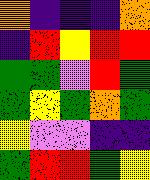[["orange", "indigo", "indigo", "indigo", "orange"], ["indigo", "red", "yellow", "red", "red"], ["green", "green", "violet", "red", "green"], ["green", "yellow", "green", "orange", "green"], ["yellow", "violet", "violet", "indigo", "indigo"], ["green", "red", "red", "green", "yellow"]]